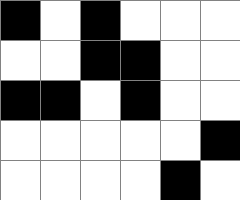[["black", "white", "black", "white", "white", "white"], ["white", "white", "black", "black", "white", "white"], ["black", "black", "white", "black", "white", "white"], ["white", "white", "white", "white", "white", "black"], ["white", "white", "white", "white", "black", "white"]]